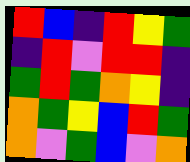[["red", "blue", "indigo", "red", "yellow", "green"], ["indigo", "red", "violet", "red", "red", "indigo"], ["green", "red", "green", "orange", "yellow", "indigo"], ["orange", "green", "yellow", "blue", "red", "green"], ["orange", "violet", "green", "blue", "violet", "orange"]]